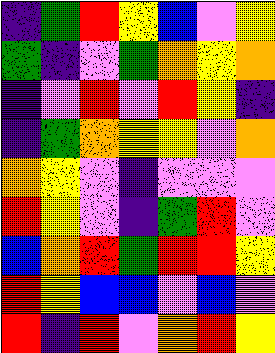[["indigo", "green", "red", "yellow", "blue", "violet", "yellow"], ["green", "indigo", "violet", "green", "orange", "yellow", "orange"], ["indigo", "violet", "red", "violet", "red", "yellow", "indigo"], ["indigo", "green", "orange", "yellow", "yellow", "violet", "orange"], ["orange", "yellow", "violet", "indigo", "violet", "violet", "violet"], ["red", "yellow", "violet", "indigo", "green", "red", "violet"], ["blue", "orange", "red", "green", "red", "red", "yellow"], ["red", "yellow", "blue", "blue", "violet", "blue", "violet"], ["red", "indigo", "red", "violet", "orange", "red", "yellow"]]